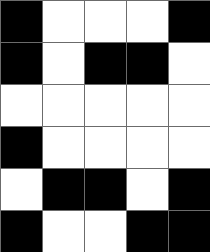[["black", "white", "white", "white", "black"], ["black", "white", "black", "black", "white"], ["white", "white", "white", "white", "white"], ["black", "white", "white", "white", "white"], ["white", "black", "black", "white", "black"], ["black", "white", "white", "black", "black"]]